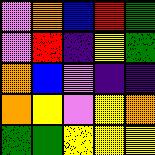[["violet", "orange", "blue", "red", "green"], ["violet", "red", "indigo", "yellow", "green"], ["orange", "blue", "violet", "indigo", "indigo"], ["orange", "yellow", "violet", "yellow", "orange"], ["green", "green", "yellow", "yellow", "yellow"]]